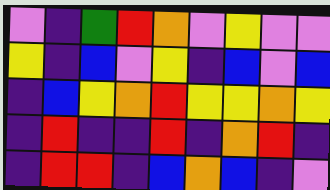[["violet", "indigo", "green", "red", "orange", "violet", "yellow", "violet", "violet"], ["yellow", "indigo", "blue", "violet", "yellow", "indigo", "blue", "violet", "blue"], ["indigo", "blue", "yellow", "orange", "red", "yellow", "yellow", "orange", "yellow"], ["indigo", "red", "indigo", "indigo", "red", "indigo", "orange", "red", "indigo"], ["indigo", "red", "red", "indigo", "blue", "orange", "blue", "indigo", "violet"]]